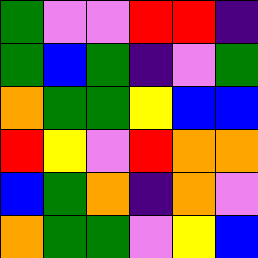[["green", "violet", "violet", "red", "red", "indigo"], ["green", "blue", "green", "indigo", "violet", "green"], ["orange", "green", "green", "yellow", "blue", "blue"], ["red", "yellow", "violet", "red", "orange", "orange"], ["blue", "green", "orange", "indigo", "orange", "violet"], ["orange", "green", "green", "violet", "yellow", "blue"]]